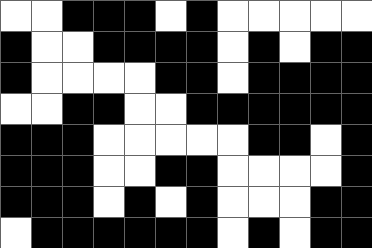[["white", "white", "black", "black", "black", "white", "black", "white", "white", "white", "white", "white"], ["black", "white", "white", "black", "black", "black", "black", "white", "black", "white", "black", "black"], ["black", "white", "white", "white", "white", "black", "black", "white", "black", "black", "black", "black"], ["white", "white", "black", "black", "white", "white", "black", "black", "black", "black", "black", "black"], ["black", "black", "black", "white", "white", "white", "white", "white", "black", "black", "white", "black"], ["black", "black", "black", "white", "white", "black", "black", "white", "white", "white", "white", "black"], ["black", "black", "black", "white", "black", "white", "black", "white", "white", "white", "black", "black"], ["white", "black", "black", "black", "black", "black", "black", "white", "black", "white", "black", "black"]]